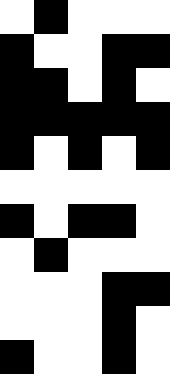[["white", "black", "white", "white", "white"], ["black", "white", "white", "black", "black"], ["black", "black", "white", "black", "white"], ["black", "black", "black", "black", "black"], ["black", "white", "black", "white", "black"], ["white", "white", "white", "white", "white"], ["black", "white", "black", "black", "white"], ["white", "black", "white", "white", "white"], ["white", "white", "white", "black", "black"], ["white", "white", "white", "black", "white"], ["black", "white", "white", "black", "white"]]